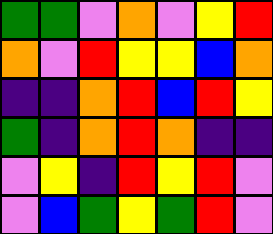[["green", "green", "violet", "orange", "violet", "yellow", "red"], ["orange", "violet", "red", "yellow", "yellow", "blue", "orange"], ["indigo", "indigo", "orange", "red", "blue", "red", "yellow"], ["green", "indigo", "orange", "red", "orange", "indigo", "indigo"], ["violet", "yellow", "indigo", "red", "yellow", "red", "violet"], ["violet", "blue", "green", "yellow", "green", "red", "violet"]]